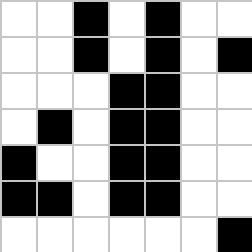[["white", "white", "black", "white", "black", "white", "white"], ["white", "white", "black", "white", "black", "white", "black"], ["white", "white", "white", "black", "black", "white", "white"], ["white", "black", "white", "black", "black", "white", "white"], ["black", "white", "white", "black", "black", "white", "white"], ["black", "black", "white", "black", "black", "white", "white"], ["white", "white", "white", "white", "white", "white", "black"]]